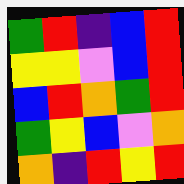[["green", "red", "indigo", "blue", "red"], ["yellow", "yellow", "violet", "blue", "red"], ["blue", "red", "orange", "green", "red"], ["green", "yellow", "blue", "violet", "orange"], ["orange", "indigo", "red", "yellow", "red"]]